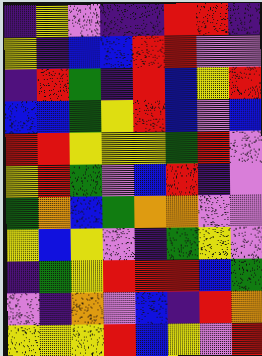[["indigo", "yellow", "violet", "indigo", "indigo", "red", "red", "indigo"], ["yellow", "indigo", "blue", "blue", "red", "red", "violet", "violet"], ["indigo", "red", "green", "indigo", "red", "blue", "yellow", "red"], ["blue", "blue", "green", "yellow", "red", "blue", "violet", "blue"], ["red", "red", "yellow", "yellow", "yellow", "green", "red", "violet"], ["yellow", "red", "green", "violet", "blue", "red", "indigo", "violet"], ["green", "orange", "blue", "green", "orange", "orange", "violet", "violet"], ["yellow", "blue", "yellow", "violet", "indigo", "green", "yellow", "violet"], ["indigo", "green", "yellow", "red", "red", "red", "blue", "green"], ["violet", "indigo", "orange", "violet", "blue", "indigo", "red", "orange"], ["yellow", "yellow", "yellow", "red", "blue", "yellow", "violet", "red"]]